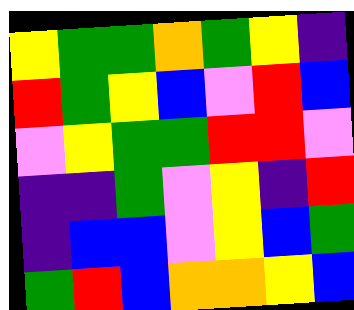[["yellow", "green", "green", "orange", "green", "yellow", "indigo"], ["red", "green", "yellow", "blue", "violet", "red", "blue"], ["violet", "yellow", "green", "green", "red", "red", "violet"], ["indigo", "indigo", "green", "violet", "yellow", "indigo", "red"], ["indigo", "blue", "blue", "violet", "yellow", "blue", "green"], ["green", "red", "blue", "orange", "orange", "yellow", "blue"]]